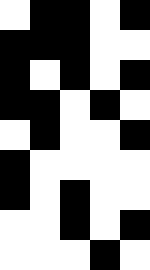[["white", "black", "black", "white", "black"], ["black", "black", "black", "white", "white"], ["black", "white", "black", "white", "black"], ["black", "black", "white", "black", "white"], ["white", "black", "white", "white", "black"], ["black", "white", "white", "white", "white"], ["black", "white", "black", "white", "white"], ["white", "white", "black", "white", "black"], ["white", "white", "white", "black", "white"]]